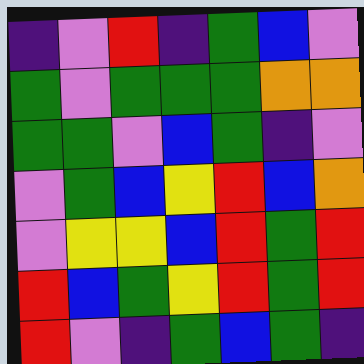[["indigo", "violet", "red", "indigo", "green", "blue", "violet"], ["green", "violet", "green", "green", "green", "orange", "orange"], ["green", "green", "violet", "blue", "green", "indigo", "violet"], ["violet", "green", "blue", "yellow", "red", "blue", "orange"], ["violet", "yellow", "yellow", "blue", "red", "green", "red"], ["red", "blue", "green", "yellow", "red", "green", "red"], ["red", "violet", "indigo", "green", "blue", "green", "indigo"]]